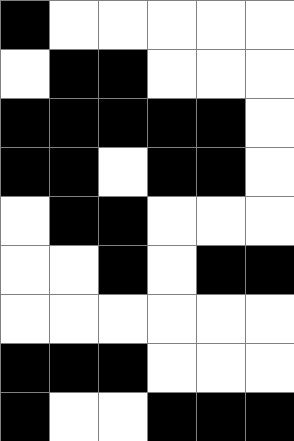[["black", "white", "white", "white", "white", "white"], ["white", "black", "black", "white", "white", "white"], ["black", "black", "black", "black", "black", "white"], ["black", "black", "white", "black", "black", "white"], ["white", "black", "black", "white", "white", "white"], ["white", "white", "black", "white", "black", "black"], ["white", "white", "white", "white", "white", "white"], ["black", "black", "black", "white", "white", "white"], ["black", "white", "white", "black", "black", "black"]]